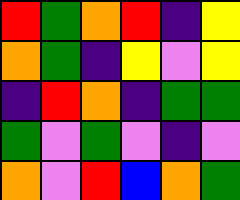[["red", "green", "orange", "red", "indigo", "yellow"], ["orange", "green", "indigo", "yellow", "violet", "yellow"], ["indigo", "red", "orange", "indigo", "green", "green"], ["green", "violet", "green", "violet", "indigo", "violet"], ["orange", "violet", "red", "blue", "orange", "green"]]